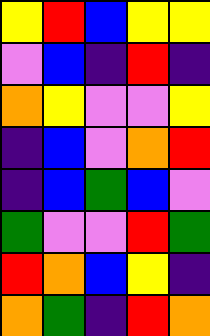[["yellow", "red", "blue", "yellow", "yellow"], ["violet", "blue", "indigo", "red", "indigo"], ["orange", "yellow", "violet", "violet", "yellow"], ["indigo", "blue", "violet", "orange", "red"], ["indigo", "blue", "green", "blue", "violet"], ["green", "violet", "violet", "red", "green"], ["red", "orange", "blue", "yellow", "indigo"], ["orange", "green", "indigo", "red", "orange"]]